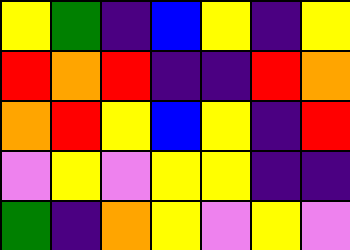[["yellow", "green", "indigo", "blue", "yellow", "indigo", "yellow"], ["red", "orange", "red", "indigo", "indigo", "red", "orange"], ["orange", "red", "yellow", "blue", "yellow", "indigo", "red"], ["violet", "yellow", "violet", "yellow", "yellow", "indigo", "indigo"], ["green", "indigo", "orange", "yellow", "violet", "yellow", "violet"]]